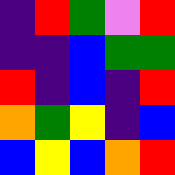[["indigo", "red", "green", "violet", "red"], ["indigo", "indigo", "blue", "green", "green"], ["red", "indigo", "blue", "indigo", "red"], ["orange", "green", "yellow", "indigo", "blue"], ["blue", "yellow", "blue", "orange", "red"]]